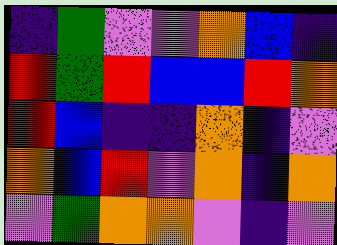[["indigo", "green", "violet", "violet", "orange", "blue", "indigo"], ["red", "green", "red", "blue", "blue", "red", "orange"], ["red", "blue", "indigo", "indigo", "orange", "indigo", "violet"], ["orange", "blue", "red", "violet", "orange", "indigo", "orange"], ["violet", "green", "orange", "orange", "violet", "indigo", "violet"]]